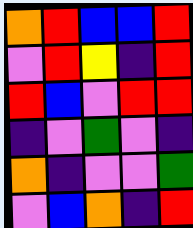[["orange", "red", "blue", "blue", "red"], ["violet", "red", "yellow", "indigo", "red"], ["red", "blue", "violet", "red", "red"], ["indigo", "violet", "green", "violet", "indigo"], ["orange", "indigo", "violet", "violet", "green"], ["violet", "blue", "orange", "indigo", "red"]]